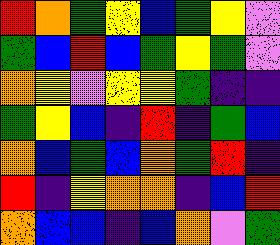[["red", "orange", "green", "yellow", "blue", "green", "yellow", "violet"], ["green", "blue", "red", "blue", "green", "yellow", "green", "violet"], ["orange", "yellow", "violet", "yellow", "yellow", "green", "indigo", "indigo"], ["green", "yellow", "blue", "indigo", "red", "indigo", "green", "blue"], ["orange", "blue", "green", "blue", "orange", "green", "red", "indigo"], ["red", "indigo", "yellow", "orange", "orange", "indigo", "blue", "red"], ["orange", "blue", "blue", "indigo", "blue", "orange", "violet", "green"]]